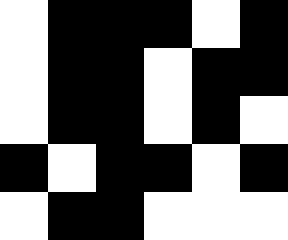[["white", "black", "black", "black", "white", "black"], ["white", "black", "black", "white", "black", "black"], ["white", "black", "black", "white", "black", "white"], ["black", "white", "black", "black", "white", "black"], ["white", "black", "black", "white", "white", "white"]]